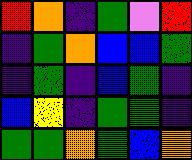[["red", "orange", "indigo", "green", "violet", "red"], ["indigo", "green", "orange", "blue", "blue", "green"], ["indigo", "green", "indigo", "blue", "green", "indigo"], ["blue", "yellow", "indigo", "green", "green", "indigo"], ["green", "green", "orange", "green", "blue", "orange"]]